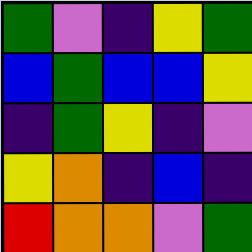[["green", "violet", "indigo", "yellow", "green"], ["blue", "green", "blue", "blue", "yellow"], ["indigo", "green", "yellow", "indigo", "violet"], ["yellow", "orange", "indigo", "blue", "indigo"], ["red", "orange", "orange", "violet", "green"]]